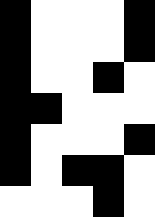[["black", "white", "white", "white", "black"], ["black", "white", "white", "white", "black"], ["black", "white", "white", "black", "white"], ["black", "black", "white", "white", "white"], ["black", "white", "white", "white", "black"], ["black", "white", "black", "black", "white"], ["white", "white", "white", "black", "white"]]